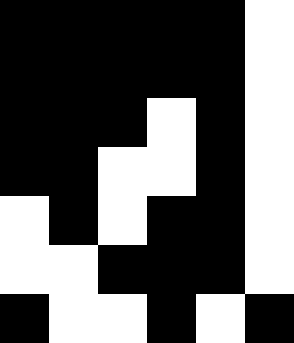[["black", "black", "black", "black", "black", "white"], ["black", "black", "black", "black", "black", "white"], ["black", "black", "black", "white", "black", "white"], ["black", "black", "white", "white", "black", "white"], ["white", "black", "white", "black", "black", "white"], ["white", "white", "black", "black", "black", "white"], ["black", "white", "white", "black", "white", "black"]]